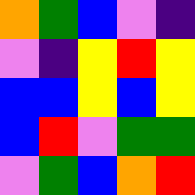[["orange", "green", "blue", "violet", "indigo"], ["violet", "indigo", "yellow", "red", "yellow"], ["blue", "blue", "yellow", "blue", "yellow"], ["blue", "red", "violet", "green", "green"], ["violet", "green", "blue", "orange", "red"]]